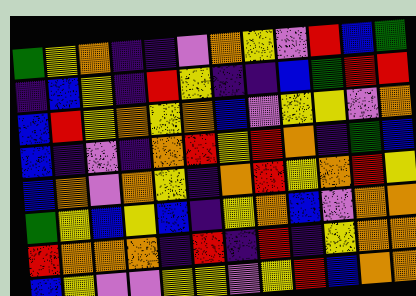[["green", "yellow", "orange", "indigo", "indigo", "violet", "orange", "yellow", "violet", "red", "blue", "green"], ["indigo", "blue", "yellow", "indigo", "red", "yellow", "indigo", "indigo", "blue", "green", "red", "red"], ["blue", "red", "yellow", "orange", "yellow", "orange", "blue", "violet", "yellow", "yellow", "violet", "orange"], ["blue", "indigo", "violet", "indigo", "orange", "red", "yellow", "red", "orange", "indigo", "green", "blue"], ["blue", "orange", "violet", "orange", "yellow", "indigo", "orange", "red", "yellow", "orange", "red", "yellow"], ["green", "yellow", "blue", "yellow", "blue", "indigo", "yellow", "orange", "blue", "violet", "orange", "orange"], ["red", "orange", "orange", "orange", "indigo", "red", "indigo", "red", "indigo", "yellow", "orange", "orange"], ["blue", "yellow", "violet", "violet", "yellow", "yellow", "violet", "yellow", "red", "blue", "orange", "orange"]]